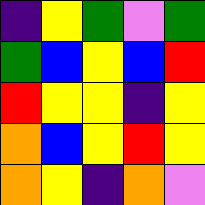[["indigo", "yellow", "green", "violet", "green"], ["green", "blue", "yellow", "blue", "red"], ["red", "yellow", "yellow", "indigo", "yellow"], ["orange", "blue", "yellow", "red", "yellow"], ["orange", "yellow", "indigo", "orange", "violet"]]